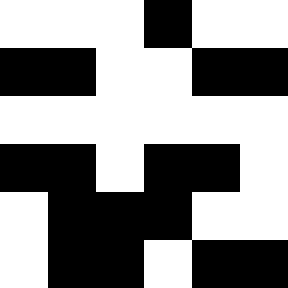[["white", "white", "white", "black", "white", "white"], ["black", "black", "white", "white", "black", "black"], ["white", "white", "white", "white", "white", "white"], ["black", "black", "white", "black", "black", "white"], ["white", "black", "black", "black", "white", "white"], ["white", "black", "black", "white", "black", "black"]]